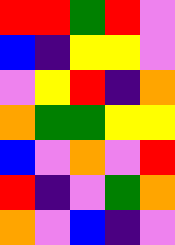[["red", "red", "green", "red", "violet"], ["blue", "indigo", "yellow", "yellow", "violet"], ["violet", "yellow", "red", "indigo", "orange"], ["orange", "green", "green", "yellow", "yellow"], ["blue", "violet", "orange", "violet", "red"], ["red", "indigo", "violet", "green", "orange"], ["orange", "violet", "blue", "indigo", "violet"]]